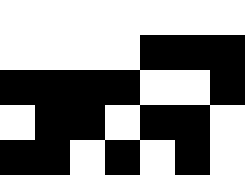[["white", "white", "white", "white", "white", "white", "white"], ["white", "white", "white", "white", "black", "black", "black"], ["black", "black", "black", "black", "white", "white", "black"], ["white", "black", "black", "white", "black", "black", "white"], ["black", "black", "white", "black", "white", "black", "white"]]